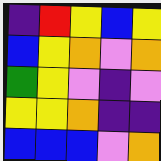[["indigo", "red", "yellow", "blue", "yellow"], ["blue", "yellow", "orange", "violet", "orange"], ["green", "yellow", "violet", "indigo", "violet"], ["yellow", "yellow", "orange", "indigo", "indigo"], ["blue", "blue", "blue", "violet", "orange"]]